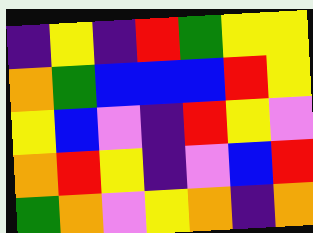[["indigo", "yellow", "indigo", "red", "green", "yellow", "yellow"], ["orange", "green", "blue", "blue", "blue", "red", "yellow"], ["yellow", "blue", "violet", "indigo", "red", "yellow", "violet"], ["orange", "red", "yellow", "indigo", "violet", "blue", "red"], ["green", "orange", "violet", "yellow", "orange", "indigo", "orange"]]